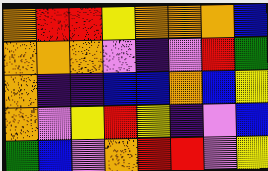[["orange", "red", "red", "yellow", "orange", "orange", "orange", "blue"], ["orange", "orange", "orange", "violet", "indigo", "violet", "red", "green"], ["orange", "indigo", "indigo", "blue", "blue", "orange", "blue", "yellow"], ["orange", "violet", "yellow", "red", "yellow", "indigo", "violet", "blue"], ["green", "blue", "violet", "orange", "red", "red", "violet", "yellow"]]